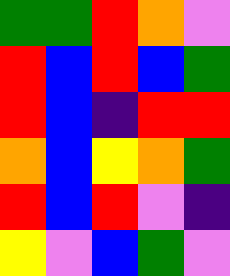[["green", "green", "red", "orange", "violet"], ["red", "blue", "red", "blue", "green"], ["red", "blue", "indigo", "red", "red"], ["orange", "blue", "yellow", "orange", "green"], ["red", "blue", "red", "violet", "indigo"], ["yellow", "violet", "blue", "green", "violet"]]